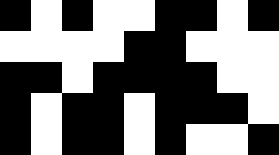[["black", "white", "black", "white", "white", "black", "black", "white", "black"], ["white", "white", "white", "white", "black", "black", "white", "white", "white"], ["black", "black", "white", "black", "black", "black", "black", "white", "white"], ["black", "white", "black", "black", "white", "black", "black", "black", "white"], ["black", "white", "black", "black", "white", "black", "white", "white", "black"]]